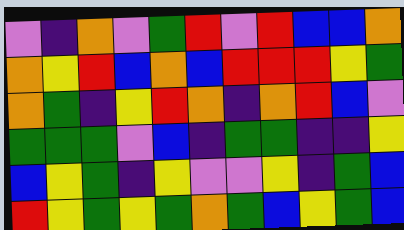[["violet", "indigo", "orange", "violet", "green", "red", "violet", "red", "blue", "blue", "orange"], ["orange", "yellow", "red", "blue", "orange", "blue", "red", "red", "red", "yellow", "green"], ["orange", "green", "indigo", "yellow", "red", "orange", "indigo", "orange", "red", "blue", "violet"], ["green", "green", "green", "violet", "blue", "indigo", "green", "green", "indigo", "indigo", "yellow"], ["blue", "yellow", "green", "indigo", "yellow", "violet", "violet", "yellow", "indigo", "green", "blue"], ["red", "yellow", "green", "yellow", "green", "orange", "green", "blue", "yellow", "green", "blue"]]